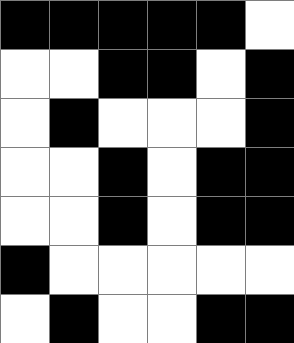[["black", "black", "black", "black", "black", "white"], ["white", "white", "black", "black", "white", "black"], ["white", "black", "white", "white", "white", "black"], ["white", "white", "black", "white", "black", "black"], ["white", "white", "black", "white", "black", "black"], ["black", "white", "white", "white", "white", "white"], ["white", "black", "white", "white", "black", "black"]]